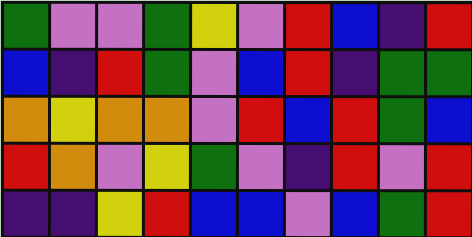[["green", "violet", "violet", "green", "yellow", "violet", "red", "blue", "indigo", "red"], ["blue", "indigo", "red", "green", "violet", "blue", "red", "indigo", "green", "green"], ["orange", "yellow", "orange", "orange", "violet", "red", "blue", "red", "green", "blue"], ["red", "orange", "violet", "yellow", "green", "violet", "indigo", "red", "violet", "red"], ["indigo", "indigo", "yellow", "red", "blue", "blue", "violet", "blue", "green", "red"]]